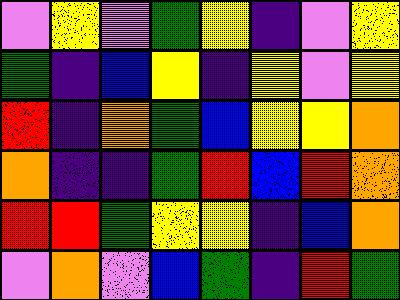[["violet", "yellow", "violet", "green", "yellow", "indigo", "violet", "yellow"], ["green", "indigo", "blue", "yellow", "indigo", "yellow", "violet", "yellow"], ["red", "indigo", "orange", "green", "blue", "yellow", "yellow", "orange"], ["orange", "indigo", "indigo", "green", "red", "blue", "red", "orange"], ["red", "red", "green", "yellow", "yellow", "indigo", "blue", "orange"], ["violet", "orange", "violet", "blue", "green", "indigo", "red", "green"]]